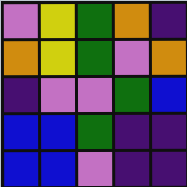[["violet", "yellow", "green", "orange", "indigo"], ["orange", "yellow", "green", "violet", "orange"], ["indigo", "violet", "violet", "green", "blue"], ["blue", "blue", "green", "indigo", "indigo"], ["blue", "blue", "violet", "indigo", "indigo"]]